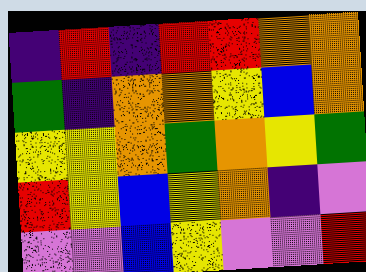[["indigo", "red", "indigo", "red", "red", "orange", "orange"], ["green", "indigo", "orange", "orange", "yellow", "blue", "orange"], ["yellow", "yellow", "orange", "green", "orange", "yellow", "green"], ["red", "yellow", "blue", "yellow", "orange", "indigo", "violet"], ["violet", "violet", "blue", "yellow", "violet", "violet", "red"]]